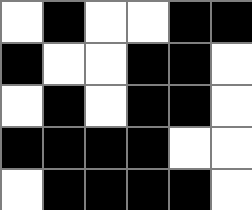[["white", "black", "white", "white", "black", "black"], ["black", "white", "white", "black", "black", "white"], ["white", "black", "white", "black", "black", "white"], ["black", "black", "black", "black", "white", "white"], ["white", "black", "black", "black", "black", "white"]]